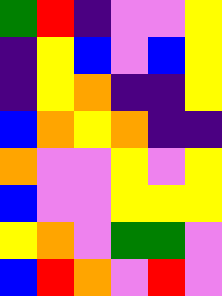[["green", "red", "indigo", "violet", "violet", "yellow"], ["indigo", "yellow", "blue", "violet", "blue", "yellow"], ["indigo", "yellow", "orange", "indigo", "indigo", "yellow"], ["blue", "orange", "yellow", "orange", "indigo", "indigo"], ["orange", "violet", "violet", "yellow", "violet", "yellow"], ["blue", "violet", "violet", "yellow", "yellow", "yellow"], ["yellow", "orange", "violet", "green", "green", "violet"], ["blue", "red", "orange", "violet", "red", "violet"]]